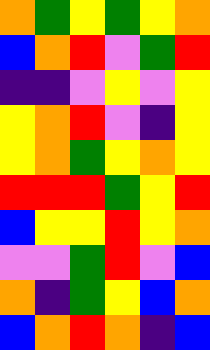[["orange", "green", "yellow", "green", "yellow", "orange"], ["blue", "orange", "red", "violet", "green", "red"], ["indigo", "indigo", "violet", "yellow", "violet", "yellow"], ["yellow", "orange", "red", "violet", "indigo", "yellow"], ["yellow", "orange", "green", "yellow", "orange", "yellow"], ["red", "red", "red", "green", "yellow", "red"], ["blue", "yellow", "yellow", "red", "yellow", "orange"], ["violet", "violet", "green", "red", "violet", "blue"], ["orange", "indigo", "green", "yellow", "blue", "orange"], ["blue", "orange", "red", "orange", "indigo", "blue"]]